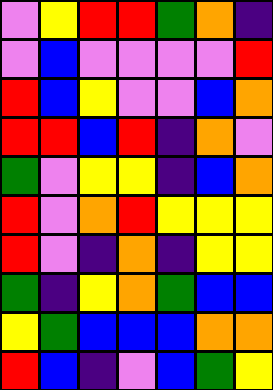[["violet", "yellow", "red", "red", "green", "orange", "indigo"], ["violet", "blue", "violet", "violet", "violet", "violet", "red"], ["red", "blue", "yellow", "violet", "violet", "blue", "orange"], ["red", "red", "blue", "red", "indigo", "orange", "violet"], ["green", "violet", "yellow", "yellow", "indigo", "blue", "orange"], ["red", "violet", "orange", "red", "yellow", "yellow", "yellow"], ["red", "violet", "indigo", "orange", "indigo", "yellow", "yellow"], ["green", "indigo", "yellow", "orange", "green", "blue", "blue"], ["yellow", "green", "blue", "blue", "blue", "orange", "orange"], ["red", "blue", "indigo", "violet", "blue", "green", "yellow"]]